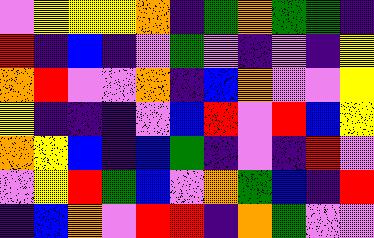[["violet", "yellow", "yellow", "yellow", "orange", "indigo", "green", "orange", "green", "green", "indigo"], ["red", "indigo", "blue", "indigo", "violet", "green", "violet", "indigo", "violet", "indigo", "yellow"], ["orange", "red", "violet", "violet", "orange", "indigo", "blue", "orange", "violet", "violet", "yellow"], ["yellow", "indigo", "indigo", "indigo", "violet", "blue", "red", "violet", "red", "blue", "yellow"], ["orange", "yellow", "blue", "indigo", "blue", "green", "indigo", "violet", "indigo", "red", "violet"], ["violet", "yellow", "red", "green", "blue", "violet", "orange", "green", "blue", "indigo", "red"], ["indigo", "blue", "orange", "violet", "red", "red", "indigo", "orange", "green", "violet", "violet"]]